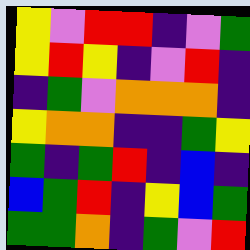[["yellow", "violet", "red", "red", "indigo", "violet", "green"], ["yellow", "red", "yellow", "indigo", "violet", "red", "indigo"], ["indigo", "green", "violet", "orange", "orange", "orange", "indigo"], ["yellow", "orange", "orange", "indigo", "indigo", "green", "yellow"], ["green", "indigo", "green", "red", "indigo", "blue", "indigo"], ["blue", "green", "red", "indigo", "yellow", "blue", "green"], ["green", "green", "orange", "indigo", "green", "violet", "red"]]